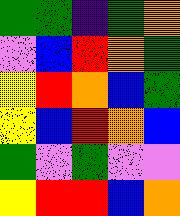[["green", "green", "indigo", "green", "orange"], ["violet", "blue", "red", "orange", "green"], ["yellow", "red", "orange", "blue", "green"], ["yellow", "blue", "red", "orange", "blue"], ["green", "violet", "green", "violet", "violet"], ["yellow", "red", "red", "blue", "orange"]]